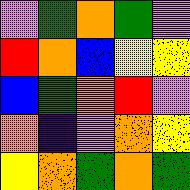[["violet", "green", "orange", "green", "violet"], ["red", "orange", "blue", "yellow", "yellow"], ["blue", "green", "orange", "red", "violet"], ["orange", "indigo", "violet", "orange", "yellow"], ["yellow", "orange", "green", "orange", "green"]]